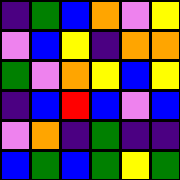[["indigo", "green", "blue", "orange", "violet", "yellow"], ["violet", "blue", "yellow", "indigo", "orange", "orange"], ["green", "violet", "orange", "yellow", "blue", "yellow"], ["indigo", "blue", "red", "blue", "violet", "blue"], ["violet", "orange", "indigo", "green", "indigo", "indigo"], ["blue", "green", "blue", "green", "yellow", "green"]]